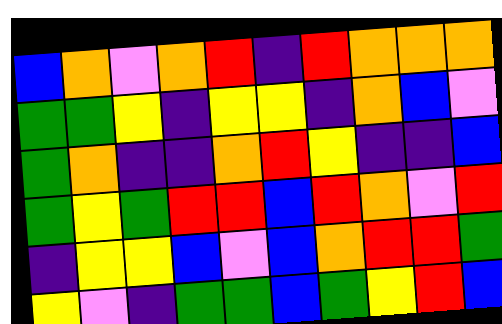[["blue", "orange", "violet", "orange", "red", "indigo", "red", "orange", "orange", "orange"], ["green", "green", "yellow", "indigo", "yellow", "yellow", "indigo", "orange", "blue", "violet"], ["green", "orange", "indigo", "indigo", "orange", "red", "yellow", "indigo", "indigo", "blue"], ["green", "yellow", "green", "red", "red", "blue", "red", "orange", "violet", "red"], ["indigo", "yellow", "yellow", "blue", "violet", "blue", "orange", "red", "red", "green"], ["yellow", "violet", "indigo", "green", "green", "blue", "green", "yellow", "red", "blue"]]